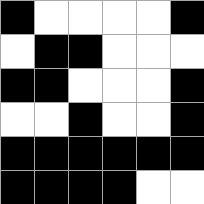[["black", "white", "white", "white", "white", "black"], ["white", "black", "black", "white", "white", "white"], ["black", "black", "white", "white", "white", "black"], ["white", "white", "black", "white", "white", "black"], ["black", "black", "black", "black", "black", "black"], ["black", "black", "black", "black", "white", "white"]]